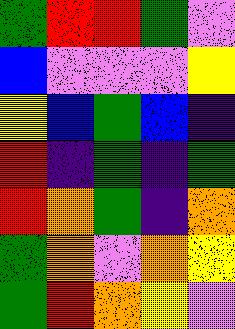[["green", "red", "red", "green", "violet"], ["blue", "violet", "violet", "violet", "yellow"], ["yellow", "blue", "green", "blue", "indigo"], ["red", "indigo", "green", "indigo", "green"], ["red", "orange", "green", "indigo", "orange"], ["green", "orange", "violet", "orange", "yellow"], ["green", "red", "orange", "yellow", "violet"]]